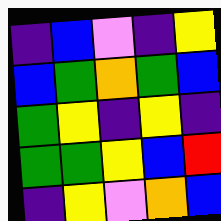[["indigo", "blue", "violet", "indigo", "yellow"], ["blue", "green", "orange", "green", "blue"], ["green", "yellow", "indigo", "yellow", "indigo"], ["green", "green", "yellow", "blue", "red"], ["indigo", "yellow", "violet", "orange", "blue"]]